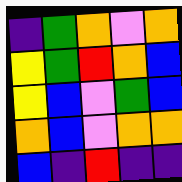[["indigo", "green", "orange", "violet", "orange"], ["yellow", "green", "red", "orange", "blue"], ["yellow", "blue", "violet", "green", "blue"], ["orange", "blue", "violet", "orange", "orange"], ["blue", "indigo", "red", "indigo", "indigo"]]